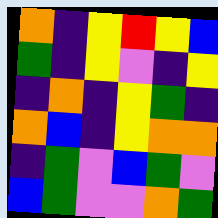[["orange", "indigo", "yellow", "red", "yellow", "blue"], ["green", "indigo", "yellow", "violet", "indigo", "yellow"], ["indigo", "orange", "indigo", "yellow", "green", "indigo"], ["orange", "blue", "indigo", "yellow", "orange", "orange"], ["indigo", "green", "violet", "blue", "green", "violet"], ["blue", "green", "violet", "violet", "orange", "green"]]